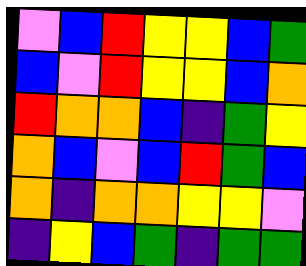[["violet", "blue", "red", "yellow", "yellow", "blue", "green"], ["blue", "violet", "red", "yellow", "yellow", "blue", "orange"], ["red", "orange", "orange", "blue", "indigo", "green", "yellow"], ["orange", "blue", "violet", "blue", "red", "green", "blue"], ["orange", "indigo", "orange", "orange", "yellow", "yellow", "violet"], ["indigo", "yellow", "blue", "green", "indigo", "green", "green"]]